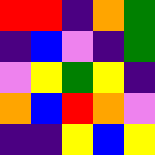[["red", "red", "indigo", "orange", "green"], ["indigo", "blue", "violet", "indigo", "green"], ["violet", "yellow", "green", "yellow", "indigo"], ["orange", "blue", "red", "orange", "violet"], ["indigo", "indigo", "yellow", "blue", "yellow"]]